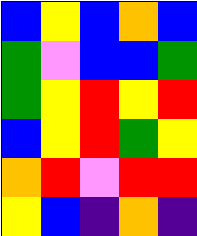[["blue", "yellow", "blue", "orange", "blue"], ["green", "violet", "blue", "blue", "green"], ["green", "yellow", "red", "yellow", "red"], ["blue", "yellow", "red", "green", "yellow"], ["orange", "red", "violet", "red", "red"], ["yellow", "blue", "indigo", "orange", "indigo"]]